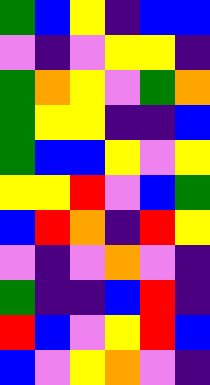[["green", "blue", "yellow", "indigo", "blue", "blue"], ["violet", "indigo", "violet", "yellow", "yellow", "indigo"], ["green", "orange", "yellow", "violet", "green", "orange"], ["green", "yellow", "yellow", "indigo", "indigo", "blue"], ["green", "blue", "blue", "yellow", "violet", "yellow"], ["yellow", "yellow", "red", "violet", "blue", "green"], ["blue", "red", "orange", "indigo", "red", "yellow"], ["violet", "indigo", "violet", "orange", "violet", "indigo"], ["green", "indigo", "indigo", "blue", "red", "indigo"], ["red", "blue", "violet", "yellow", "red", "blue"], ["blue", "violet", "yellow", "orange", "violet", "indigo"]]